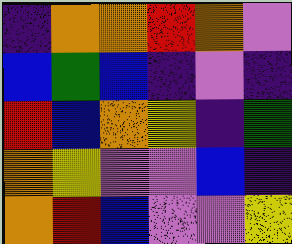[["indigo", "orange", "orange", "red", "orange", "violet"], ["blue", "green", "blue", "indigo", "violet", "indigo"], ["red", "blue", "orange", "yellow", "indigo", "green"], ["orange", "yellow", "violet", "violet", "blue", "indigo"], ["orange", "red", "blue", "violet", "violet", "yellow"]]